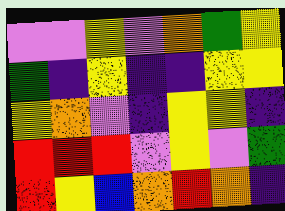[["violet", "violet", "yellow", "violet", "orange", "green", "yellow"], ["green", "indigo", "yellow", "indigo", "indigo", "yellow", "yellow"], ["yellow", "orange", "violet", "indigo", "yellow", "yellow", "indigo"], ["red", "red", "red", "violet", "yellow", "violet", "green"], ["red", "yellow", "blue", "orange", "red", "orange", "indigo"]]